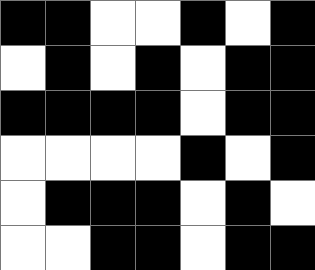[["black", "black", "white", "white", "black", "white", "black"], ["white", "black", "white", "black", "white", "black", "black"], ["black", "black", "black", "black", "white", "black", "black"], ["white", "white", "white", "white", "black", "white", "black"], ["white", "black", "black", "black", "white", "black", "white"], ["white", "white", "black", "black", "white", "black", "black"]]